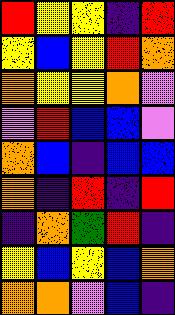[["red", "yellow", "yellow", "indigo", "red"], ["yellow", "blue", "yellow", "red", "orange"], ["orange", "yellow", "yellow", "orange", "violet"], ["violet", "red", "blue", "blue", "violet"], ["orange", "blue", "indigo", "blue", "blue"], ["orange", "indigo", "red", "indigo", "red"], ["indigo", "orange", "green", "red", "indigo"], ["yellow", "blue", "yellow", "blue", "orange"], ["orange", "orange", "violet", "blue", "indigo"]]